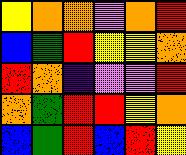[["yellow", "orange", "orange", "violet", "orange", "red"], ["blue", "green", "red", "yellow", "yellow", "orange"], ["red", "orange", "indigo", "violet", "violet", "red"], ["orange", "green", "red", "red", "yellow", "orange"], ["blue", "green", "red", "blue", "red", "yellow"]]